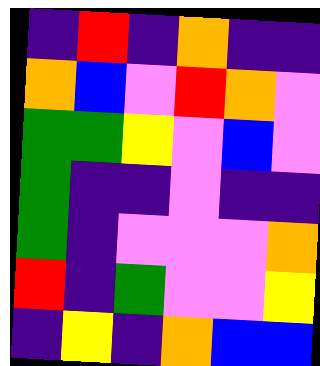[["indigo", "red", "indigo", "orange", "indigo", "indigo"], ["orange", "blue", "violet", "red", "orange", "violet"], ["green", "green", "yellow", "violet", "blue", "violet"], ["green", "indigo", "indigo", "violet", "indigo", "indigo"], ["green", "indigo", "violet", "violet", "violet", "orange"], ["red", "indigo", "green", "violet", "violet", "yellow"], ["indigo", "yellow", "indigo", "orange", "blue", "blue"]]